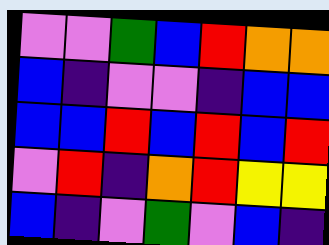[["violet", "violet", "green", "blue", "red", "orange", "orange"], ["blue", "indigo", "violet", "violet", "indigo", "blue", "blue"], ["blue", "blue", "red", "blue", "red", "blue", "red"], ["violet", "red", "indigo", "orange", "red", "yellow", "yellow"], ["blue", "indigo", "violet", "green", "violet", "blue", "indigo"]]